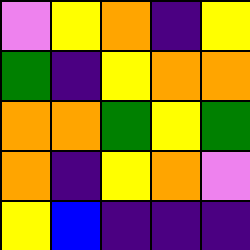[["violet", "yellow", "orange", "indigo", "yellow"], ["green", "indigo", "yellow", "orange", "orange"], ["orange", "orange", "green", "yellow", "green"], ["orange", "indigo", "yellow", "orange", "violet"], ["yellow", "blue", "indigo", "indigo", "indigo"]]